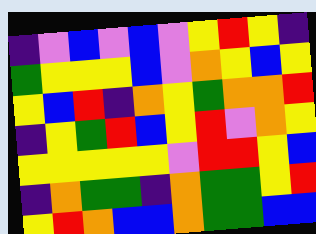[["indigo", "violet", "blue", "violet", "blue", "violet", "yellow", "red", "yellow", "indigo"], ["green", "yellow", "yellow", "yellow", "blue", "violet", "orange", "yellow", "blue", "yellow"], ["yellow", "blue", "red", "indigo", "orange", "yellow", "green", "orange", "orange", "red"], ["indigo", "yellow", "green", "red", "blue", "yellow", "red", "violet", "orange", "yellow"], ["yellow", "yellow", "yellow", "yellow", "yellow", "violet", "red", "red", "yellow", "blue"], ["indigo", "orange", "green", "green", "indigo", "orange", "green", "green", "yellow", "red"], ["yellow", "red", "orange", "blue", "blue", "orange", "green", "green", "blue", "blue"]]